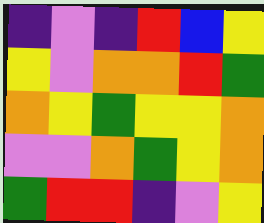[["indigo", "violet", "indigo", "red", "blue", "yellow"], ["yellow", "violet", "orange", "orange", "red", "green"], ["orange", "yellow", "green", "yellow", "yellow", "orange"], ["violet", "violet", "orange", "green", "yellow", "orange"], ["green", "red", "red", "indigo", "violet", "yellow"]]